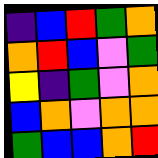[["indigo", "blue", "red", "green", "orange"], ["orange", "red", "blue", "violet", "green"], ["yellow", "indigo", "green", "violet", "orange"], ["blue", "orange", "violet", "orange", "orange"], ["green", "blue", "blue", "orange", "red"]]